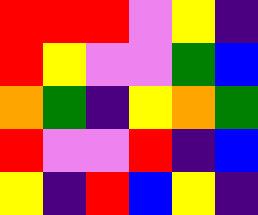[["red", "red", "red", "violet", "yellow", "indigo"], ["red", "yellow", "violet", "violet", "green", "blue"], ["orange", "green", "indigo", "yellow", "orange", "green"], ["red", "violet", "violet", "red", "indigo", "blue"], ["yellow", "indigo", "red", "blue", "yellow", "indigo"]]